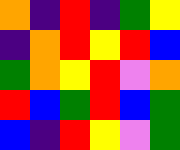[["orange", "indigo", "red", "indigo", "green", "yellow"], ["indigo", "orange", "red", "yellow", "red", "blue"], ["green", "orange", "yellow", "red", "violet", "orange"], ["red", "blue", "green", "red", "blue", "green"], ["blue", "indigo", "red", "yellow", "violet", "green"]]